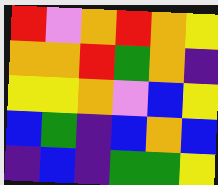[["red", "violet", "orange", "red", "orange", "yellow"], ["orange", "orange", "red", "green", "orange", "indigo"], ["yellow", "yellow", "orange", "violet", "blue", "yellow"], ["blue", "green", "indigo", "blue", "orange", "blue"], ["indigo", "blue", "indigo", "green", "green", "yellow"]]